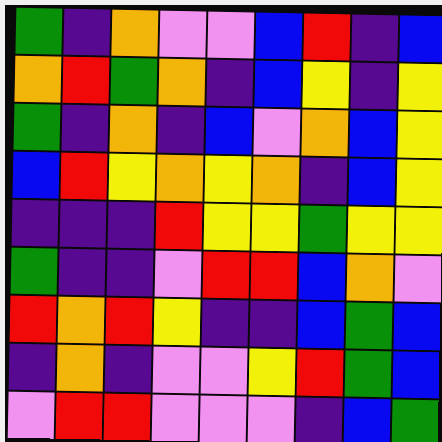[["green", "indigo", "orange", "violet", "violet", "blue", "red", "indigo", "blue"], ["orange", "red", "green", "orange", "indigo", "blue", "yellow", "indigo", "yellow"], ["green", "indigo", "orange", "indigo", "blue", "violet", "orange", "blue", "yellow"], ["blue", "red", "yellow", "orange", "yellow", "orange", "indigo", "blue", "yellow"], ["indigo", "indigo", "indigo", "red", "yellow", "yellow", "green", "yellow", "yellow"], ["green", "indigo", "indigo", "violet", "red", "red", "blue", "orange", "violet"], ["red", "orange", "red", "yellow", "indigo", "indigo", "blue", "green", "blue"], ["indigo", "orange", "indigo", "violet", "violet", "yellow", "red", "green", "blue"], ["violet", "red", "red", "violet", "violet", "violet", "indigo", "blue", "green"]]